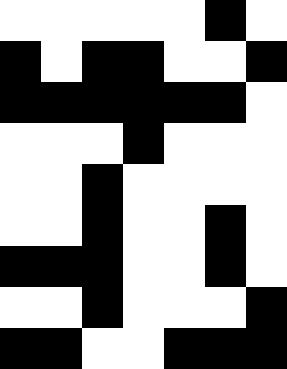[["white", "white", "white", "white", "white", "black", "white"], ["black", "white", "black", "black", "white", "white", "black"], ["black", "black", "black", "black", "black", "black", "white"], ["white", "white", "white", "black", "white", "white", "white"], ["white", "white", "black", "white", "white", "white", "white"], ["white", "white", "black", "white", "white", "black", "white"], ["black", "black", "black", "white", "white", "black", "white"], ["white", "white", "black", "white", "white", "white", "black"], ["black", "black", "white", "white", "black", "black", "black"]]